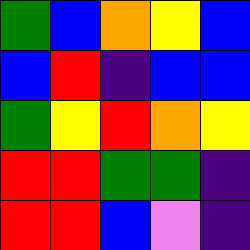[["green", "blue", "orange", "yellow", "blue"], ["blue", "red", "indigo", "blue", "blue"], ["green", "yellow", "red", "orange", "yellow"], ["red", "red", "green", "green", "indigo"], ["red", "red", "blue", "violet", "indigo"]]